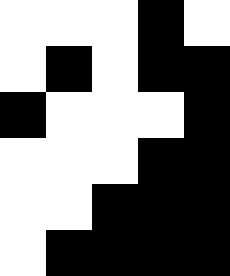[["white", "white", "white", "black", "white"], ["white", "black", "white", "black", "black"], ["black", "white", "white", "white", "black"], ["white", "white", "white", "black", "black"], ["white", "white", "black", "black", "black"], ["white", "black", "black", "black", "black"]]